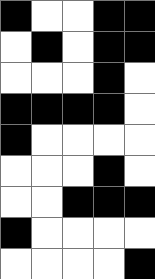[["black", "white", "white", "black", "black"], ["white", "black", "white", "black", "black"], ["white", "white", "white", "black", "white"], ["black", "black", "black", "black", "white"], ["black", "white", "white", "white", "white"], ["white", "white", "white", "black", "white"], ["white", "white", "black", "black", "black"], ["black", "white", "white", "white", "white"], ["white", "white", "white", "white", "black"]]